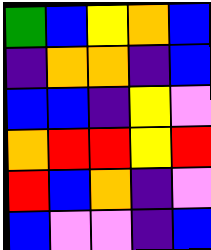[["green", "blue", "yellow", "orange", "blue"], ["indigo", "orange", "orange", "indigo", "blue"], ["blue", "blue", "indigo", "yellow", "violet"], ["orange", "red", "red", "yellow", "red"], ["red", "blue", "orange", "indigo", "violet"], ["blue", "violet", "violet", "indigo", "blue"]]